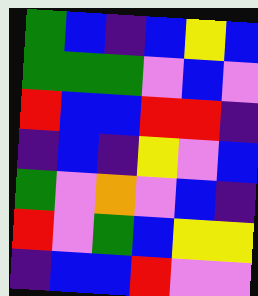[["green", "blue", "indigo", "blue", "yellow", "blue"], ["green", "green", "green", "violet", "blue", "violet"], ["red", "blue", "blue", "red", "red", "indigo"], ["indigo", "blue", "indigo", "yellow", "violet", "blue"], ["green", "violet", "orange", "violet", "blue", "indigo"], ["red", "violet", "green", "blue", "yellow", "yellow"], ["indigo", "blue", "blue", "red", "violet", "violet"]]